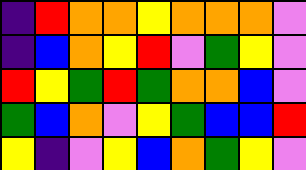[["indigo", "red", "orange", "orange", "yellow", "orange", "orange", "orange", "violet"], ["indigo", "blue", "orange", "yellow", "red", "violet", "green", "yellow", "violet"], ["red", "yellow", "green", "red", "green", "orange", "orange", "blue", "violet"], ["green", "blue", "orange", "violet", "yellow", "green", "blue", "blue", "red"], ["yellow", "indigo", "violet", "yellow", "blue", "orange", "green", "yellow", "violet"]]